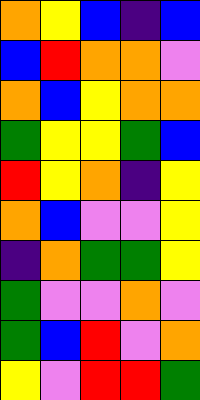[["orange", "yellow", "blue", "indigo", "blue"], ["blue", "red", "orange", "orange", "violet"], ["orange", "blue", "yellow", "orange", "orange"], ["green", "yellow", "yellow", "green", "blue"], ["red", "yellow", "orange", "indigo", "yellow"], ["orange", "blue", "violet", "violet", "yellow"], ["indigo", "orange", "green", "green", "yellow"], ["green", "violet", "violet", "orange", "violet"], ["green", "blue", "red", "violet", "orange"], ["yellow", "violet", "red", "red", "green"]]